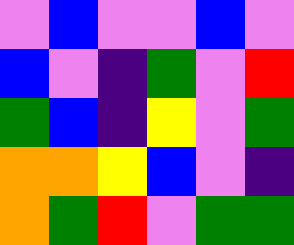[["violet", "blue", "violet", "violet", "blue", "violet"], ["blue", "violet", "indigo", "green", "violet", "red"], ["green", "blue", "indigo", "yellow", "violet", "green"], ["orange", "orange", "yellow", "blue", "violet", "indigo"], ["orange", "green", "red", "violet", "green", "green"]]